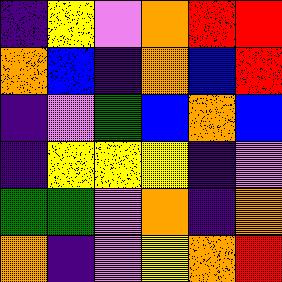[["indigo", "yellow", "violet", "orange", "red", "red"], ["orange", "blue", "indigo", "orange", "blue", "red"], ["indigo", "violet", "green", "blue", "orange", "blue"], ["indigo", "yellow", "yellow", "yellow", "indigo", "violet"], ["green", "green", "violet", "orange", "indigo", "orange"], ["orange", "indigo", "violet", "yellow", "orange", "red"]]